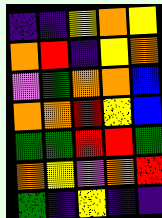[["indigo", "indigo", "yellow", "orange", "yellow"], ["orange", "red", "indigo", "yellow", "orange"], ["violet", "green", "orange", "orange", "blue"], ["orange", "orange", "red", "yellow", "blue"], ["green", "green", "red", "red", "green"], ["orange", "yellow", "violet", "orange", "red"], ["green", "indigo", "yellow", "indigo", "indigo"]]